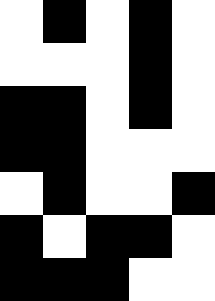[["white", "black", "white", "black", "white"], ["white", "white", "white", "black", "white"], ["black", "black", "white", "black", "white"], ["black", "black", "white", "white", "white"], ["white", "black", "white", "white", "black"], ["black", "white", "black", "black", "white"], ["black", "black", "black", "white", "white"]]